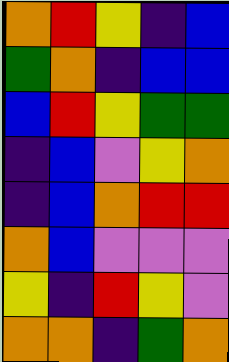[["orange", "red", "yellow", "indigo", "blue"], ["green", "orange", "indigo", "blue", "blue"], ["blue", "red", "yellow", "green", "green"], ["indigo", "blue", "violet", "yellow", "orange"], ["indigo", "blue", "orange", "red", "red"], ["orange", "blue", "violet", "violet", "violet"], ["yellow", "indigo", "red", "yellow", "violet"], ["orange", "orange", "indigo", "green", "orange"]]